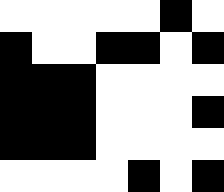[["white", "white", "white", "white", "white", "black", "white"], ["black", "white", "white", "black", "black", "white", "black"], ["black", "black", "black", "white", "white", "white", "white"], ["black", "black", "black", "white", "white", "white", "black"], ["black", "black", "black", "white", "white", "white", "white"], ["white", "white", "white", "white", "black", "white", "black"]]